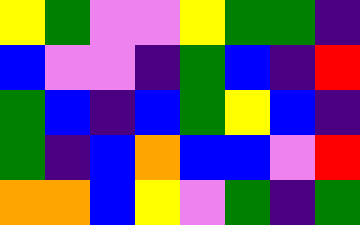[["yellow", "green", "violet", "violet", "yellow", "green", "green", "indigo"], ["blue", "violet", "violet", "indigo", "green", "blue", "indigo", "red"], ["green", "blue", "indigo", "blue", "green", "yellow", "blue", "indigo"], ["green", "indigo", "blue", "orange", "blue", "blue", "violet", "red"], ["orange", "orange", "blue", "yellow", "violet", "green", "indigo", "green"]]